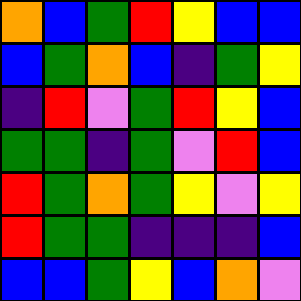[["orange", "blue", "green", "red", "yellow", "blue", "blue"], ["blue", "green", "orange", "blue", "indigo", "green", "yellow"], ["indigo", "red", "violet", "green", "red", "yellow", "blue"], ["green", "green", "indigo", "green", "violet", "red", "blue"], ["red", "green", "orange", "green", "yellow", "violet", "yellow"], ["red", "green", "green", "indigo", "indigo", "indigo", "blue"], ["blue", "blue", "green", "yellow", "blue", "orange", "violet"]]